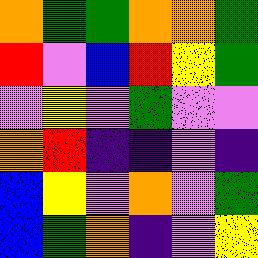[["orange", "green", "green", "orange", "orange", "green"], ["red", "violet", "blue", "red", "yellow", "green"], ["violet", "yellow", "violet", "green", "violet", "violet"], ["orange", "red", "indigo", "indigo", "violet", "indigo"], ["blue", "yellow", "violet", "orange", "violet", "green"], ["blue", "green", "orange", "indigo", "violet", "yellow"]]